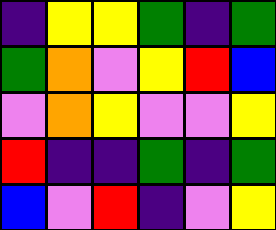[["indigo", "yellow", "yellow", "green", "indigo", "green"], ["green", "orange", "violet", "yellow", "red", "blue"], ["violet", "orange", "yellow", "violet", "violet", "yellow"], ["red", "indigo", "indigo", "green", "indigo", "green"], ["blue", "violet", "red", "indigo", "violet", "yellow"]]